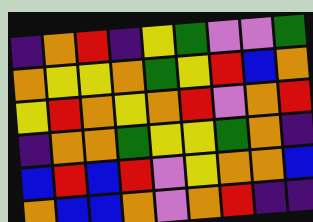[["indigo", "orange", "red", "indigo", "yellow", "green", "violet", "violet", "green"], ["orange", "yellow", "yellow", "orange", "green", "yellow", "red", "blue", "orange"], ["yellow", "red", "orange", "yellow", "orange", "red", "violet", "orange", "red"], ["indigo", "orange", "orange", "green", "yellow", "yellow", "green", "orange", "indigo"], ["blue", "red", "blue", "red", "violet", "yellow", "orange", "orange", "blue"], ["orange", "blue", "blue", "orange", "violet", "orange", "red", "indigo", "indigo"]]